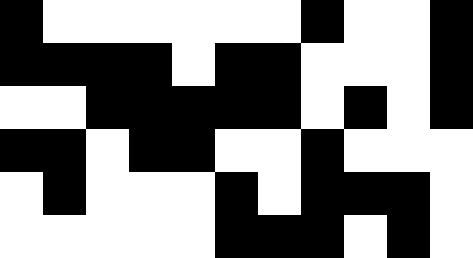[["black", "white", "white", "white", "white", "white", "white", "black", "white", "white", "black"], ["black", "black", "black", "black", "white", "black", "black", "white", "white", "white", "black"], ["white", "white", "black", "black", "black", "black", "black", "white", "black", "white", "black"], ["black", "black", "white", "black", "black", "white", "white", "black", "white", "white", "white"], ["white", "black", "white", "white", "white", "black", "white", "black", "black", "black", "white"], ["white", "white", "white", "white", "white", "black", "black", "black", "white", "black", "white"]]